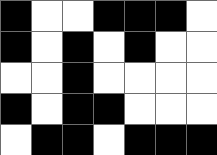[["black", "white", "white", "black", "black", "black", "white"], ["black", "white", "black", "white", "black", "white", "white"], ["white", "white", "black", "white", "white", "white", "white"], ["black", "white", "black", "black", "white", "white", "white"], ["white", "black", "black", "white", "black", "black", "black"]]